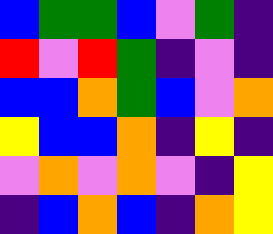[["blue", "green", "green", "blue", "violet", "green", "indigo"], ["red", "violet", "red", "green", "indigo", "violet", "indigo"], ["blue", "blue", "orange", "green", "blue", "violet", "orange"], ["yellow", "blue", "blue", "orange", "indigo", "yellow", "indigo"], ["violet", "orange", "violet", "orange", "violet", "indigo", "yellow"], ["indigo", "blue", "orange", "blue", "indigo", "orange", "yellow"]]